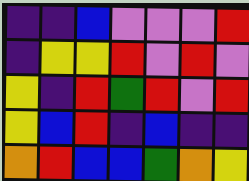[["indigo", "indigo", "blue", "violet", "violet", "violet", "red"], ["indigo", "yellow", "yellow", "red", "violet", "red", "violet"], ["yellow", "indigo", "red", "green", "red", "violet", "red"], ["yellow", "blue", "red", "indigo", "blue", "indigo", "indigo"], ["orange", "red", "blue", "blue", "green", "orange", "yellow"]]